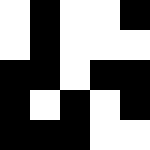[["white", "black", "white", "white", "black"], ["white", "black", "white", "white", "white"], ["black", "black", "white", "black", "black"], ["black", "white", "black", "white", "black"], ["black", "black", "black", "white", "white"]]